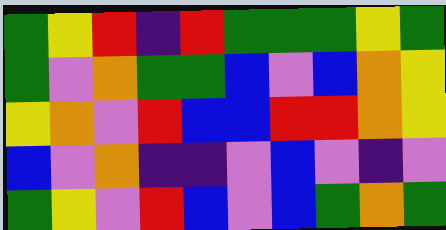[["green", "yellow", "red", "indigo", "red", "green", "green", "green", "yellow", "green"], ["green", "violet", "orange", "green", "green", "blue", "violet", "blue", "orange", "yellow"], ["yellow", "orange", "violet", "red", "blue", "blue", "red", "red", "orange", "yellow"], ["blue", "violet", "orange", "indigo", "indigo", "violet", "blue", "violet", "indigo", "violet"], ["green", "yellow", "violet", "red", "blue", "violet", "blue", "green", "orange", "green"]]